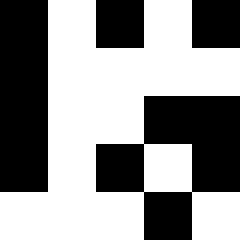[["black", "white", "black", "white", "black"], ["black", "white", "white", "white", "white"], ["black", "white", "white", "black", "black"], ["black", "white", "black", "white", "black"], ["white", "white", "white", "black", "white"]]